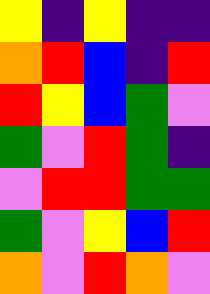[["yellow", "indigo", "yellow", "indigo", "indigo"], ["orange", "red", "blue", "indigo", "red"], ["red", "yellow", "blue", "green", "violet"], ["green", "violet", "red", "green", "indigo"], ["violet", "red", "red", "green", "green"], ["green", "violet", "yellow", "blue", "red"], ["orange", "violet", "red", "orange", "violet"]]